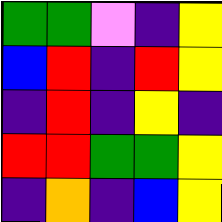[["green", "green", "violet", "indigo", "yellow"], ["blue", "red", "indigo", "red", "yellow"], ["indigo", "red", "indigo", "yellow", "indigo"], ["red", "red", "green", "green", "yellow"], ["indigo", "orange", "indigo", "blue", "yellow"]]